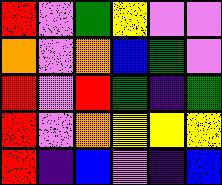[["red", "violet", "green", "yellow", "violet", "violet"], ["orange", "violet", "orange", "blue", "green", "violet"], ["red", "violet", "red", "green", "indigo", "green"], ["red", "violet", "orange", "yellow", "yellow", "yellow"], ["red", "indigo", "blue", "violet", "indigo", "blue"]]